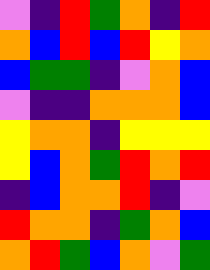[["violet", "indigo", "red", "green", "orange", "indigo", "red"], ["orange", "blue", "red", "blue", "red", "yellow", "orange"], ["blue", "green", "green", "indigo", "violet", "orange", "blue"], ["violet", "indigo", "indigo", "orange", "orange", "orange", "blue"], ["yellow", "orange", "orange", "indigo", "yellow", "yellow", "yellow"], ["yellow", "blue", "orange", "green", "red", "orange", "red"], ["indigo", "blue", "orange", "orange", "red", "indigo", "violet"], ["red", "orange", "orange", "indigo", "green", "orange", "blue"], ["orange", "red", "green", "blue", "orange", "violet", "green"]]